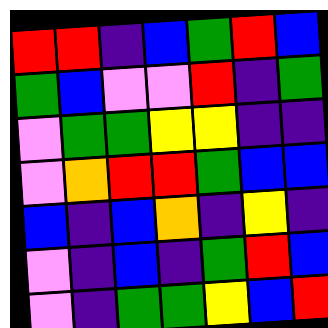[["red", "red", "indigo", "blue", "green", "red", "blue"], ["green", "blue", "violet", "violet", "red", "indigo", "green"], ["violet", "green", "green", "yellow", "yellow", "indigo", "indigo"], ["violet", "orange", "red", "red", "green", "blue", "blue"], ["blue", "indigo", "blue", "orange", "indigo", "yellow", "indigo"], ["violet", "indigo", "blue", "indigo", "green", "red", "blue"], ["violet", "indigo", "green", "green", "yellow", "blue", "red"]]